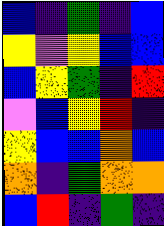[["blue", "indigo", "green", "indigo", "blue"], ["yellow", "violet", "yellow", "blue", "blue"], ["blue", "yellow", "green", "indigo", "red"], ["violet", "blue", "yellow", "red", "indigo"], ["yellow", "blue", "blue", "orange", "blue"], ["orange", "indigo", "green", "orange", "orange"], ["blue", "red", "indigo", "green", "indigo"]]